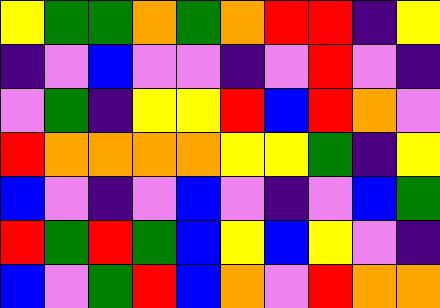[["yellow", "green", "green", "orange", "green", "orange", "red", "red", "indigo", "yellow"], ["indigo", "violet", "blue", "violet", "violet", "indigo", "violet", "red", "violet", "indigo"], ["violet", "green", "indigo", "yellow", "yellow", "red", "blue", "red", "orange", "violet"], ["red", "orange", "orange", "orange", "orange", "yellow", "yellow", "green", "indigo", "yellow"], ["blue", "violet", "indigo", "violet", "blue", "violet", "indigo", "violet", "blue", "green"], ["red", "green", "red", "green", "blue", "yellow", "blue", "yellow", "violet", "indigo"], ["blue", "violet", "green", "red", "blue", "orange", "violet", "red", "orange", "orange"]]